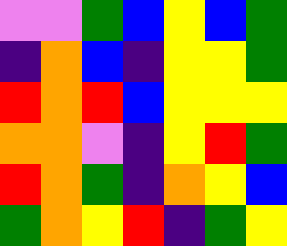[["violet", "violet", "green", "blue", "yellow", "blue", "green"], ["indigo", "orange", "blue", "indigo", "yellow", "yellow", "green"], ["red", "orange", "red", "blue", "yellow", "yellow", "yellow"], ["orange", "orange", "violet", "indigo", "yellow", "red", "green"], ["red", "orange", "green", "indigo", "orange", "yellow", "blue"], ["green", "orange", "yellow", "red", "indigo", "green", "yellow"]]